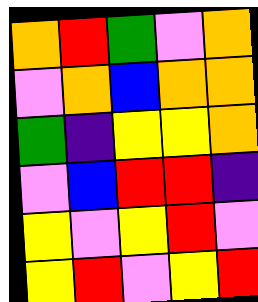[["orange", "red", "green", "violet", "orange"], ["violet", "orange", "blue", "orange", "orange"], ["green", "indigo", "yellow", "yellow", "orange"], ["violet", "blue", "red", "red", "indigo"], ["yellow", "violet", "yellow", "red", "violet"], ["yellow", "red", "violet", "yellow", "red"]]